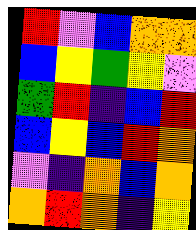[["red", "violet", "blue", "orange", "orange"], ["blue", "yellow", "green", "yellow", "violet"], ["green", "red", "indigo", "blue", "red"], ["blue", "yellow", "blue", "red", "orange"], ["violet", "indigo", "orange", "blue", "orange"], ["orange", "red", "orange", "indigo", "yellow"]]